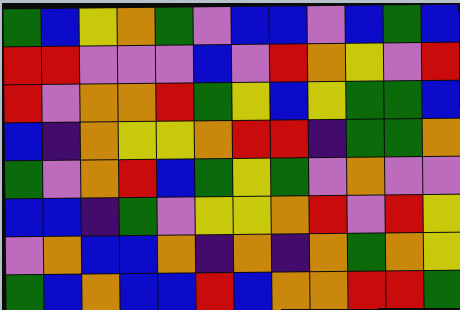[["green", "blue", "yellow", "orange", "green", "violet", "blue", "blue", "violet", "blue", "green", "blue"], ["red", "red", "violet", "violet", "violet", "blue", "violet", "red", "orange", "yellow", "violet", "red"], ["red", "violet", "orange", "orange", "red", "green", "yellow", "blue", "yellow", "green", "green", "blue"], ["blue", "indigo", "orange", "yellow", "yellow", "orange", "red", "red", "indigo", "green", "green", "orange"], ["green", "violet", "orange", "red", "blue", "green", "yellow", "green", "violet", "orange", "violet", "violet"], ["blue", "blue", "indigo", "green", "violet", "yellow", "yellow", "orange", "red", "violet", "red", "yellow"], ["violet", "orange", "blue", "blue", "orange", "indigo", "orange", "indigo", "orange", "green", "orange", "yellow"], ["green", "blue", "orange", "blue", "blue", "red", "blue", "orange", "orange", "red", "red", "green"]]